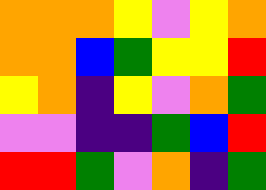[["orange", "orange", "orange", "yellow", "violet", "yellow", "orange"], ["orange", "orange", "blue", "green", "yellow", "yellow", "red"], ["yellow", "orange", "indigo", "yellow", "violet", "orange", "green"], ["violet", "violet", "indigo", "indigo", "green", "blue", "red"], ["red", "red", "green", "violet", "orange", "indigo", "green"]]